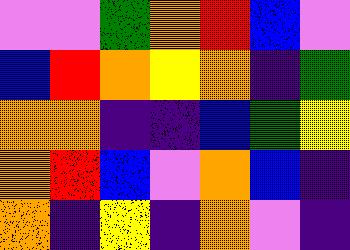[["violet", "violet", "green", "orange", "red", "blue", "violet"], ["blue", "red", "orange", "yellow", "orange", "indigo", "green"], ["orange", "orange", "indigo", "indigo", "blue", "green", "yellow"], ["orange", "red", "blue", "violet", "orange", "blue", "indigo"], ["orange", "indigo", "yellow", "indigo", "orange", "violet", "indigo"]]